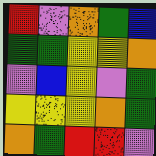[["red", "violet", "orange", "green", "blue"], ["green", "green", "yellow", "yellow", "orange"], ["violet", "blue", "yellow", "violet", "green"], ["yellow", "yellow", "yellow", "orange", "green"], ["orange", "green", "red", "red", "violet"]]